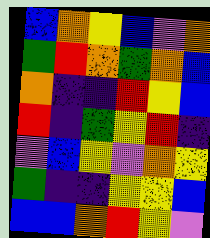[["blue", "orange", "yellow", "blue", "violet", "orange"], ["green", "red", "orange", "green", "orange", "blue"], ["orange", "indigo", "indigo", "red", "yellow", "blue"], ["red", "indigo", "green", "yellow", "red", "indigo"], ["violet", "blue", "yellow", "violet", "orange", "yellow"], ["green", "indigo", "indigo", "yellow", "yellow", "blue"], ["blue", "blue", "orange", "red", "yellow", "violet"]]